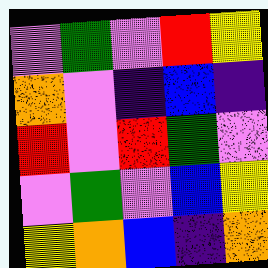[["violet", "green", "violet", "red", "yellow"], ["orange", "violet", "indigo", "blue", "indigo"], ["red", "violet", "red", "green", "violet"], ["violet", "green", "violet", "blue", "yellow"], ["yellow", "orange", "blue", "indigo", "orange"]]